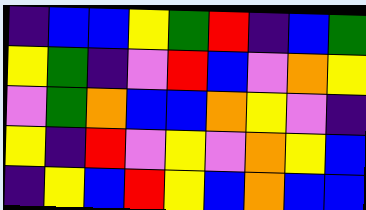[["indigo", "blue", "blue", "yellow", "green", "red", "indigo", "blue", "green"], ["yellow", "green", "indigo", "violet", "red", "blue", "violet", "orange", "yellow"], ["violet", "green", "orange", "blue", "blue", "orange", "yellow", "violet", "indigo"], ["yellow", "indigo", "red", "violet", "yellow", "violet", "orange", "yellow", "blue"], ["indigo", "yellow", "blue", "red", "yellow", "blue", "orange", "blue", "blue"]]